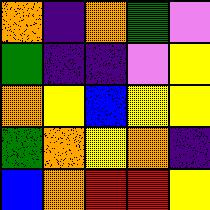[["orange", "indigo", "orange", "green", "violet"], ["green", "indigo", "indigo", "violet", "yellow"], ["orange", "yellow", "blue", "yellow", "yellow"], ["green", "orange", "yellow", "orange", "indigo"], ["blue", "orange", "red", "red", "yellow"]]